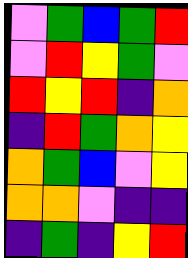[["violet", "green", "blue", "green", "red"], ["violet", "red", "yellow", "green", "violet"], ["red", "yellow", "red", "indigo", "orange"], ["indigo", "red", "green", "orange", "yellow"], ["orange", "green", "blue", "violet", "yellow"], ["orange", "orange", "violet", "indigo", "indigo"], ["indigo", "green", "indigo", "yellow", "red"]]